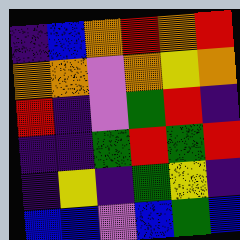[["indigo", "blue", "orange", "red", "orange", "red"], ["orange", "orange", "violet", "orange", "yellow", "orange"], ["red", "indigo", "violet", "green", "red", "indigo"], ["indigo", "indigo", "green", "red", "green", "red"], ["indigo", "yellow", "indigo", "green", "yellow", "indigo"], ["blue", "blue", "violet", "blue", "green", "blue"]]